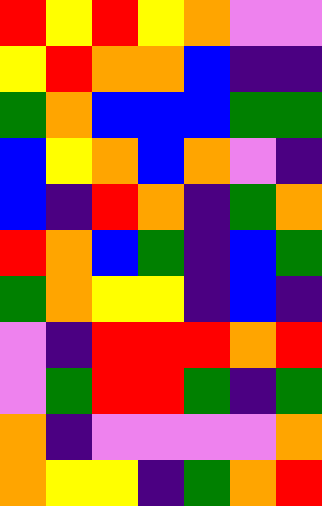[["red", "yellow", "red", "yellow", "orange", "violet", "violet"], ["yellow", "red", "orange", "orange", "blue", "indigo", "indigo"], ["green", "orange", "blue", "blue", "blue", "green", "green"], ["blue", "yellow", "orange", "blue", "orange", "violet", "indigo"], ["blue", "indigo", "red", "orange", "indigo", "green", "orange"], ["red", "orange", "blue", "green", "indigo", "blue", "green"], ["green", "orange", "yellow", "yellow", "indigo", "blue", "indigo"], ["violet", "indigo", "red", "red", "red", "orange", "red"], ["violet", "green", "red", "red", "green", "indigo", "green"], ["orange", "indigo", "violet", "violet", "violet", "violet", "orange"], ["orange", "yellow", "yellow", "indigo", "green", "orange", "red"]]